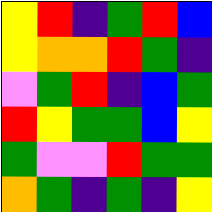[["yellow", "red", "indigo", "green", "red", "blue"], ["yellow", "orange", "orange", "red", "green", "indigo"], ["violet", "green", "red", "indigo", "blue", "green"], ["red", "yellow", "green", "green", "blue", "yellow"], ["green", "violet", "violet", "red", "green", "green"], ["orange", "green", "indigo", "green", "indigo", "yellow"]]